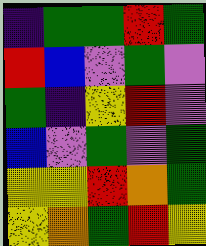[["indigo", "green", "green", "red", "green"], ["red", "blue", "violet", "green", "violet"], ["green", "indigo", "yellow", "red", "violet"], ["blue", "violet", "green", "violet", "green"], ["yellow", "yellow", "red", "orange", "green"], ["yellow", "orange", "green", "red", "yellow"]]